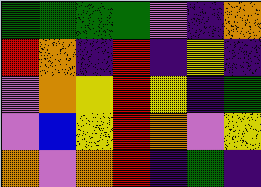[["green", "green", "green", "green", "violet", "indigo", "orange"], ["red", "orange", "indigo", "red", "indigo", "yellow", "indigo"], ["violet", "orange", "yellow", "red", "yellow", "indigo", "green"], ["violet", "blue", "yellow", "red", "orange", "violet", "yellow"], ["orange", "violet", "orange", "red", "indigo", "green", "indigo"]]